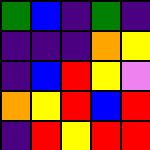[["green", "blue", "indigo", "green", "indigo"], ["indigo", "indigo", "indigo", "orange", "yellow"], ["indigo", "blue", "red", "yellow", "violet"], ["orange", "yellow", "red", "blue", "red"], ["indigo", "red", "yellow", "red", "red"]]